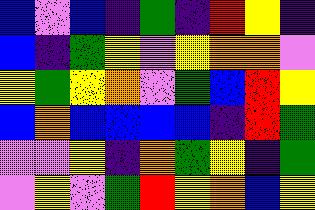[["blue", "violet", "blue", "indigo", "green", "indigo", "red", "yellow", "indigo"], ["blue", "indigo", "green", "yellow", "violet", "yellow", "orange", "orange", "violet"], ["yellow", "green", "yellow", "orange", "violet", "green", "blue", "red", "yellow"], ["blue", "orange", "blue", "blue", "blue", "blue", "indigo", "red", "green"], ["violet", "violet", "yellow", "indigo", "orange", "green", "yellow", "indigo", "green"], ["violet", "yellow", "violet", "green", "red", "yellow", "orange", "blue", "yellow"]]